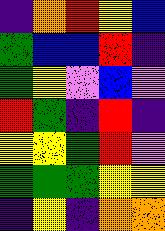[["indigo", "orange", "red", "yellow", "blue"], ["green", "blue", "blue", "red", "indigo"], ["green", "yellow", "violet", "blue", "violet"], ["red", "green", "indigo", "red", "indigo"], ["yellow", "yellow", "green", "red", "violet"], ["green", "green", "green", "yellow", "yellow"], ["indigo", "yellow", "indigo", "orange", "orange"]]